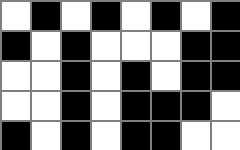[["white", "black", "white", "black", "white", "black", "white", "black"], ["black", "white", "black", "white", "white", "white", "black", "black"], ["white", "white", "black", "white", "black", "white", "black", "black"], ["white", "white", "black", "white", "black", "black", "black", "white"], ["black", "white", "black", "white", "black", "black", "white", "white"]]